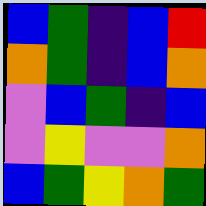[["blue", "green", "indigo", "blue", "red"], ["orange", "green", "indigo", "blue", "orange"], ["violet", "blue", "green", "indigo", "blue"], ["violet", "yellow", "violet", "violet", "orange"], ["blue", "green", "yellow", "orange", "green"]]